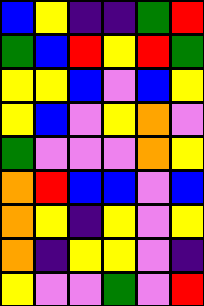[["blue", "yellow", "indigo", "indigo", "green", "red"], ["green", "blue", "red", "yellow", "red", "green"], ["yellow", "yellow", "blue", "violet", "blue", "yellow"], ["yellow", "blue", "violet", "yellow", "orange", "violet"], ["green", "violet", "violet", "violet", "orange", "yellow"], ["orange", "red", "blue", "blue", "violet", "blue"], ["orange", "yellow", "indigo", "yellow", "violet", "yellow"], ["orange", "indigo", "yellow", "yellow", "violet", "indigo"], ["yellow", "violet", "violet", "green", "violet", "red"]]